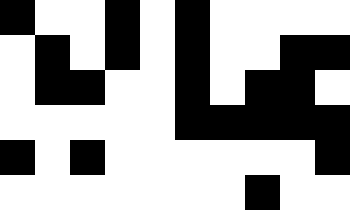[["black", "white", "white", "black", "white", "black", "white", "white", "white", "white"], ["white", "black", "white", "black", "white", "black", "white", "white", "black", "black"], ["white", "black", "black", "white", "white", "black", "white", "black", "black", "white"], ["white", "white", "white", "white", "white", "black", "black", "black", "black", "black"], ["black", "white", "black", "white", "white", "white", "white", "white", "white", "black"], ["white", "white", "white", "white", "white", "white", "white", "black", "white", "white"]]